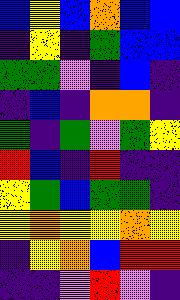[["blue", "yellow", "blue", "orange", "blue", "blue"], ["indigo", "yellow", "indigo", "green", "blue", "blue"], ["green", "green", "violet", "indigo", "blue", "indigo"], ["indigo", "blue", "indigo", "orange", "orange", "indigo"], ["green", "indigo", "green", "violet", "green", "yellow"], ["red", "blue", "indigo", "red", "indigo", "indigo"], ["yellow", "green", "blue", "green", "green", "indigo"], ["yellow", "orange", "yellow", "yellow", "orange", "yellow"], ["indigo", "yellow", "orange", "blue", "red", "red"], ["indigo", "indigo", "violet", "red", "violet", "indigo"]]